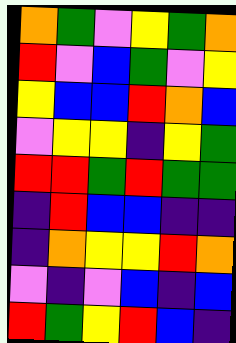[["orange", "green", "violet", "yellow", "green", "orange"], ["red", "violet", "blue", "green", "violet", "yellow"], ["yellow", "blue", "blue", "red", "orange", "blue"], ["violet", "yellow", "yellow", "indigo", "yellow", "green"], ["red", "red", "green", "red", "green", "green"], ["indigo", "red", "blue", "blue", "indigo", "indigo"], ["indigo", "orange", "yellow", "yellow", "red", "orange"], ["violet", "indigo", "violet", "blue", "indigo", "blue"], ["red", "green", "yellow", "red", "blue", "indigo"]]